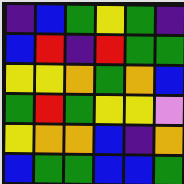[["indigo", "blue", "green", "yellow", "green", "indigo"], ["blue", "red", "indigo", "red", "green", "green"], ["yellow", "yellow", "orange", "green", "orange", "blue"], ["green", "red", "green", "yellow", "yellow", "violet"], ["yellow", "orange", "orange", "blue", "indigo", "orange"], ["blue", "green", "green", "blue", "blue", "green"]]